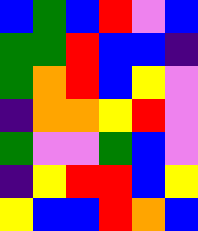[["blue", "green", "blue", "red", "violet", "blue"], ["green", "green", "red", "blue", "blue", "indigo"], ["green", "orange", "red", "blue", "yellow", "violet"], ["indigo", "orange", "orange", "yellow", "red", "violet"], ["green", "violet", "violet", "green", "blue", "violet"], ["indigo", "yellow", "red", "red", "blue", "yellow"], ["yellow", "blue", "blue", "red", "orange", "blue"]]